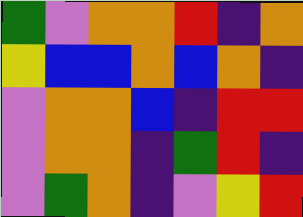[["green", "violet", "orange", "orange", "red", "indigo", "orange"], ["yellow", "blue", "blue", "orange", "blue", "orange", "indigo"], ["violet", "orange", "orange", "blue", "indigo", "red", "red"], ["violet", "orange", "orange", "indigo", "green", "red", "indigo"], ["violet", "green", "orange", "indigo", "violet", "yellow", "red"]]